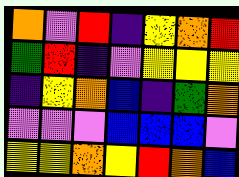[["orange", "violet", "red", "indigo", "yellow", "orange", "red"], ["green", "red", "indigo", "violet", "yellow", "yellow", "yellow"], ["indigo", "yellow", "orange", "blue", "indigo", "green", "orange"], ["violet", "violet", "violet", "blue", "blue", "blue", "violet"], ["yellow", "yellow", "orange", "yellow", "red", "orange", "blue"]]